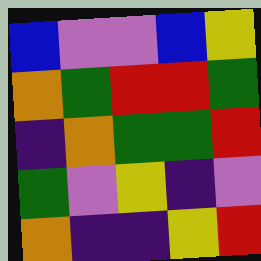[["blue", "violet", "violet", "blue", "yellow"], ["orange", "green", "red", "red", "green"], ["indigo", "orange", "green", "green", "red"], ["green", "violet", "yellow", "indigo", "violet"], ["orange", "indigo", "indigo", "yellow", "red"]]